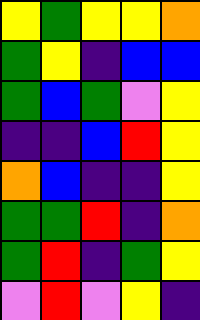[["yellow", "green", "yellow", "yellow", "orange"], ["green", "yellow", "indigo", "blue", "blue"], ["green", "blue", "green", "violet", "yellow"], ["indigo", "indigo", "blue", "red", "yellow"], ["orange", "blue", "indigo", "indigo", "yellow"], ["green", "green", "red", "indigo", "orange"], ["green", "red", "indigo", "green", "yellow"], ["violet", "red", "violet", "yellow", "indigo"]]